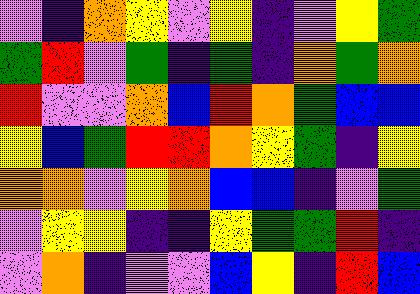[["violet", "indigo", "orange", "yellow", "violet", "yellow", "indigo", "violet", "yellow", "green"], ["green", "red", "violet", "green", "indigo", "green", "indigo", "orange", "green", "orange"], ["red", "violet", "violet", "orange", "blue", "red", "orange", "green", "blue", "blue"], ["yellow", "blue", "green", "red", "red", "orange", "yellow", "green", "indigo", "yellow"], ["orange", "orange", "violet", "yellow", "orange", "blue", "blue", "indigo", "violet", "green"], ["violet", "yellow", "yellow", "indigo", "indigo", "yellow", "green", "green", "red", "indigo"], ["violet", "orange", "indigo", "violet", "violet", "blue", "yellow", "indigo", "red", "blue"]]